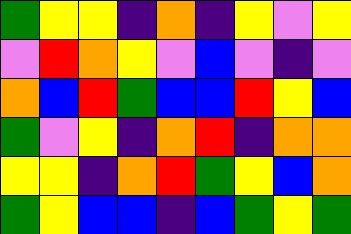[["green", "yellow", "yellow", "indigo", "orange", "indigo", "yellow", "violet", "yellow"], ["violet", "red", "orange", "yellow", "violet", "blue", "violet", "indigo", "violet"], ["orange", "blue", "red", "green", "blue", "blue", "red", "yellow", "blue"], ["green", "violet", "yellow", "indigo", "orange", "red", "indigo", "orange", "orange"], ["yellow", "yellow", "indigo", "orange", "red", "green", "yellow", "blue", "orange"], ["green", "yellow", "blue", "blue", "indigo", "blue", "green", "yellow", "green"]]